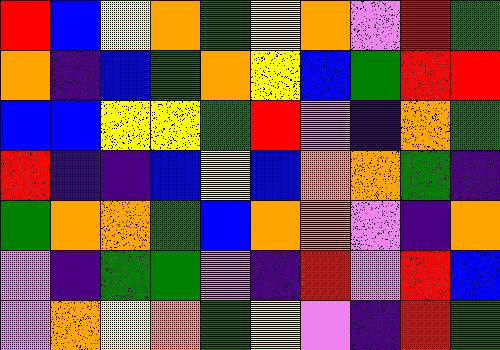[["red", "blue", "yellow", "orange", "green", "yellow", "orange", "violet", "red", "green"], ["orange", "indigo", "blue", "green", "orange", "yellow", "blue", "green", "red", "red"], ["blue", "blue", "yellow", "yellow", "green", "red", "violet", "indigo", "orange", "green"], ["red", "indigo", "indigo", "blue", "yellow", "blue", "orange", "orange", "green", "indigo"], ["green", "orange", "orange", "green", "blue", "orange", "orange", "violet", "indigo", "orange"], ["violet", "indigo", "green", "green", "violet", "indigo", "red", "violet", "red", "blue"], ["violet", "orange", "yellow", "orange", "green", "yellow", "violet", "indigo", "red", "green"]]